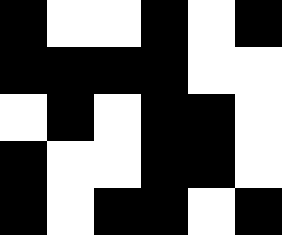[["black", "white", "white", "black", "white", "black"], ["black", "black", "black", "black", "white", "white"], ["white", "black", "white", "black", "black", "white"], ["black", "white", "white", "black", "black", "white"], ["black", "white", "black", "black", "white", "black"]]